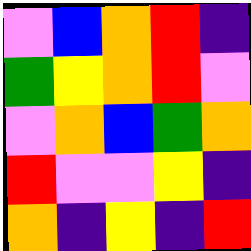[["violet", "blue", "orange", "red", "indigo"], ["green", "yellow", "orange", "red", "violet"], ["violet", "orange", "blue", "green", "orange"], ["red", "violet", "violet", "yellow", "indigo"], ["orange", "indigo", "yellow", "indigo", "red"]]